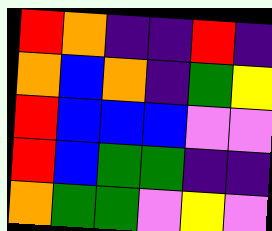[["red", "orange", "indigo", "indigo", "red", "indigo"], ["orange", "blue", "orange", "indigo", "green", "yellow"], ["red", "blue", "blue", "blue", "violet", "violet"], ["red", "blue", "green", "green", "indigo", "indigo"], ["orange", "green", "green", "violet", "yellow", "violet"]]